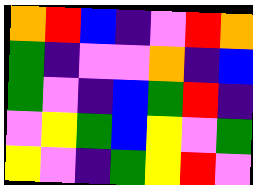[["orange", "red", "blue", "indigo", "violet", "red", "orange"], ["green", "indigo", "violet", "violet", "orange", "indigo", "blue"], ["green", "violet", "indigo", "blue", "green", "red", "indigo"], ["violet", "yellow", "green", "blue", "yellow", "violet", "green"], ["yellow", "violet", "indigo", "green", "yellow", "red", "violet"]]